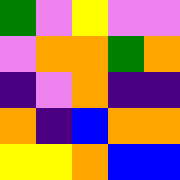[["green", "violet", "yellow", "violet", "violet"], ["violet", "orange", "orange", "green", "orange"], ["indigo", "violet", "orange", "indigo", "indigo"], ["orange", "indigo", "blue", "orange", "orange"], ["yellow", "yellow", "orange", "blue", "blue"]]